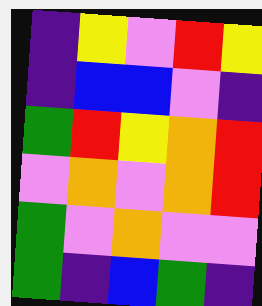[["indigo", "yellow", "violet", "red", "yellow"], ["indigo", "blue", "blue", "violet", "indigo"], ["green", "red", "yellow", "orange", "red"], ["violet", "orange", "violet", "orange", "red"], ["green", "violet", "orange", "violet", "violet"], ["green", "indigo", "blue", "green", "indigo"]]